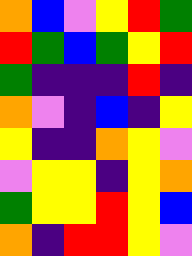[["orange", "blue", "violet", "yellow", "red", "green"], ["red", "green", "blue", "green", "yellow", "red"], ["green", "indigo", "indigo", "indigo", "red", "indigo"], ["orange", "violet", "indigo", "blue", "indigo", "yellow"], ["yellow", "indigo", "indigo", "orange", "yellow", "violet"], ["violet", "yellow", "yellow", "indigo", "yellow", "orange"], ["green", "yellow", "yellow", "red", "yellow", "blue"], ["orange", "indigo", "red", "red", "yellow", "violet"]]